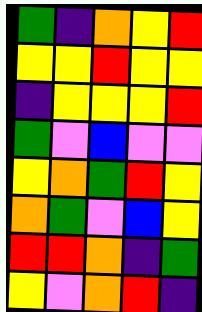[["green", "indigo", "orange", "yellow", "red"], ["yellow", "yellow", "red", "yellow", "yellow"], ["indigo", "yellow", "yellow", "yellow", "red"], ["green", "violet", "blue", "violet", "violet"], ["yellow", "orange", "green", "red", "yellow"], ["orange", "green", "violet", "blue", "yellow"], ["red", "red", "orange", "indigo", "green"], ["yellow", "violet", "orange", "red", "indigo"]]